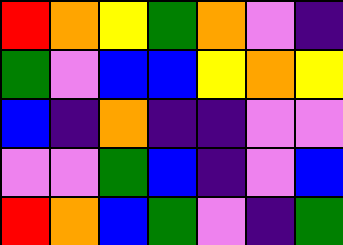[["red", "orange", "yellow", "green", "orange", "violet", "indigo"], ["green", "violet", "blue", "blue", "yellow", "orange", "yellow"], ["blue", "indigo", "orange", "indigo", "indigo", "violet", "violet"], ["violet", "violet", "green", "blue", "indigo", "violet", "blue"], ["red", "orange", "blue", "green", "violet", "indigo", "green"]]